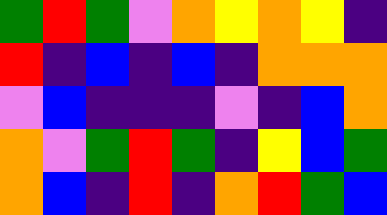[["green", "red", "green", "violet", "orange", "yellow", "orange", "yellow", "indigo"], ["red", "indigo", "blue", "indigo", "blue", "indigo", "orange", "orange", "orange"], ["violet", "blue", "indigo", "indigo", "indigo", "violet", "indigo", "blue", "orange"], ["orange", "violet", "green", "red", "green", "indigo", "yellow", "blue", "green"], ["orange", "blue", "indigo", "red", "indigo", "orange", "red", "green", "blue"]]